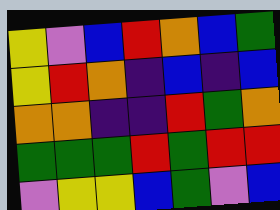[["yellow", "violet", "blue", "red", "orange", "blue", "green"], ["yellow", "red", "orange", "indigo", "blue", "indigo", "blue"], ["orange", "orange", "indigo", "indigo", "red", "green", "orange"], ["green", "green", "green", "red", "green", "red", "red"], ["violet", "yellow", "yellow", "blue", "green", "violet", "blue"]]